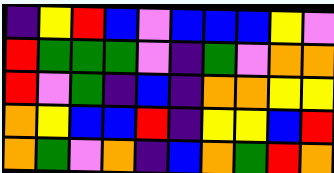[["indigo", "yellow", "red", "blue", "violet", "blue", "blue", "blue", "yellow", "violet"], ["red", "green", "green", "green", "violet", "indigo", "green", "violet", "orange", "orange"], ["red", "violet", "green", "indigo", "blue", "indigo", "orange", "orange", "yellow", "yellow"], ["orange", "yellow", "blue", "blue", "red", "indigo", "yellow", "yellow", "blue", "red"], ["orange", "green", "violet", "orange", "indigo", "blue", "orange", "green", "red", "orange"]]